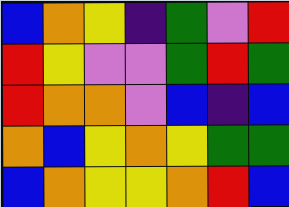[["blue", "orange", "yellow", "indigo", "green", "violet", "red"], ["red", "yellow", "violet", "violet", "green", "red", "green"], ["red", "orange", "orange", "violet", "blue", "indigo", "blue"], ["orange", "blue", "yellow", "orange", "yellow", "green", "green"], ["blue", "orange", "yellow", "yellow", "orange", "red", "blue"]]